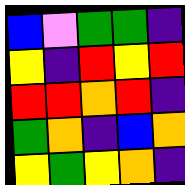[["blue", "violet", "green", "green", "indigo"], ["yellow", "indigo", "red", "yellow", "red"], ["red", "red", "orange", "red", "indigo"], ["green", "orange", "indigo", "blue", "orange"], ["yellow", "green", "yellow", "orange", "indigo"]]